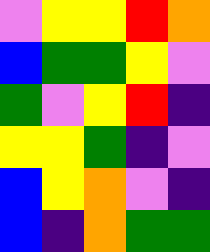[["violet", "yellow", "yellow", "red", "orange"], ["blue", "green", "green", "yellow", "violet"], ["green", "violet", "yellow", "red", "indigo"], ["yellow", "yellow", "green", "indigo", "violet"], ["blue", "yellow", "orange", "violet", "indigo"], ["blue", "indigo", "orange", "green", "green"]]